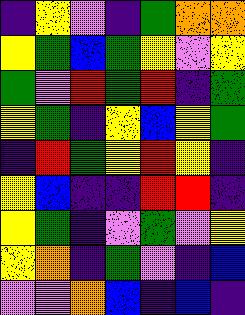[["indigo", "yellow", "violet", "indigo", "green", "orange", "orange"], ["yellow", "green", "blue", "green", "yellow", "violet", "yellow"], ["green", "violet", "red", "green", "red", "indigo", "green"], ["yellow", "green", "indigo", "yellow", "blue", "yellow", "green"], ["indigo", "red", "green", "yellow", "red", "yellow", "indigo"], ["yellow", "blue", "indigo", "indigo", "red", "red", "indigo"], ["yellow", "green", "indigo", "violet", "green", "violet", "yellow"], ["yellow", "orange", "indigo", "green", "violet", "indigo", "blue"], ["violet", "violet", "orange", "blue", "indigo", "blue", "indigo"]]